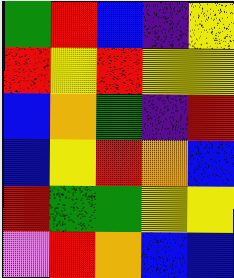[["green", "red", "blue", "indigo", "yellow"], ["red", "yellow", "red", "yellow", "yellow"], ["blue", "orange", "green", "indigo", "red"], ["blue", "yellow", "red", "orange", "blue"], ["red", "green", "green", "yellow", "yellow"], ["violet", "red", "orange", "blue", "blue"]]